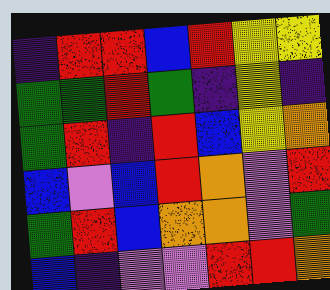[["indigo", "red", "red", "blue", "red", "yellow", "yellow"], ["green", "green", "red", "green", "indigo", "yellow", "indigo"], ["green", "red", "indigo", "red", "blue", "yellow", "orange"], ["blue", "violet", "blue", "red", "orange", "violet", "red"], ["green", "red", "blue", "orange", "orange", "violet", "green"], ["blue", "indigo", "violet", "violet", "red", "red", "orange"]]